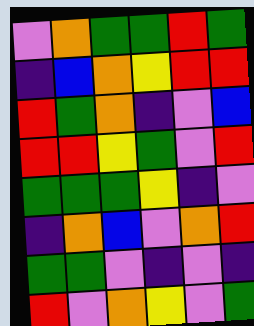[["violet", "orange", "green", "green", "red", "green"], ["indigo", "blue", "orange", "yellow", "red", "red"], ["red", "green", "orange", "indigo", "violet", "blue"], ["red", "red", "yellow", "green", "violet", "red"], ["green", "green", "green", "yellow", "indigo", "violet"], ["indigo", "orange", "blue", "violet", "orange", "red"], ["green", "green", "violet", "indigo", "violet", "indigo"], ["red", "violet", "orange", "yellow", "violet", "green"]]